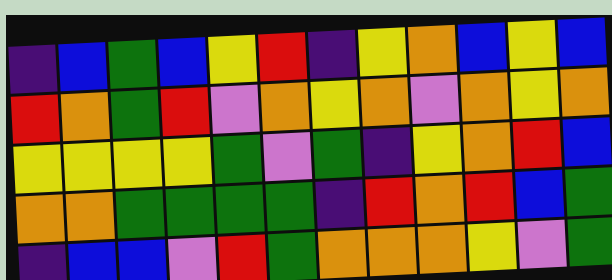[["indigo", "blue", "green", "blue", "yellow", "red", "indigo", "yellow", "orange", "blue", "yellow", "blue"], ["red", "orange", "green", "red", "violet", "orange", "yellow", "orange", "violet", "orange", "yellow", "orange"], ["yellow", "yellow", "yellow", "yellow", "green", "violet", "green", "indigo", "yellow", "orange", "red", "blue"], ["orange", "orange", "green", "green", "green", "green", "indigo", "red", "orange", "red", "blue", "green"], ["indigo", "blue", "blue", "violet", "red", "green", "orange", "orange", "orange", "yellow", "violet", "green"]]